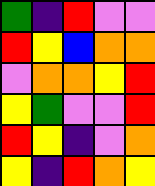[["green", "indigo", "red", "violet", "violet"], ["red", "yellow", "blue", "orange", "orange"], ["violet", "orange", "orange", "yellow", "red"], ["yellow", "green", "violet", "violet", "red"], ["red", "yellow", "indigo", "violet", "orange"], ["yellow", "indigo", "red", "orange", "yellow"]]